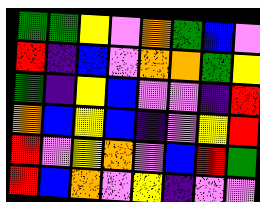[["green", "green", "yellow", "violet", "orange", "green", "blue", "violet"], ["red", "indigo", "blue", "violet", "orange", "orange", "green", "yellow"], ["green", "indigo", "yellow", "blue", "violet", "violet", "indigo", "red"], ["orange", "blue", "yellow", "blue", "indigo", "violet", "yellow", "red"], ["red", "violet", "yellow", "orange", "violet", "blue", "red", "green"], ["red", "blue", "orange", "violet", "yellow", "indigo", "violet", "violet"]]